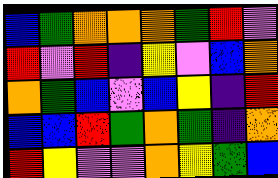[["blue", "green", "orange", "orange", "orange", "green", "red", "violet"], ["red", "violet", "red", "indigo", "yellow", "violet", "blue", "orange"], ["orange", "green", "blue", "violet", "blue", "yellow", "indigo", "red"], ["blue", "blue", "red", "green", "orange", "green", "indigo", "orange"], ["red", "yellow", "violet", "violet", "orange", "yellow", "green", "blue"]]